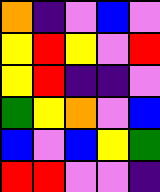[["orange", "indigo", "violet", "blue", "violet"], ["yellow", "red", "yellow", "violet", "red"], ["yellow", "red", "indigo", "indigo", "violet"], ["green", "yellow", "orange", "violet", "blue"], ["blue", "violet", "blue", "yellow", "green"], ["red", "red", "violet", "violet", "indigo"]]